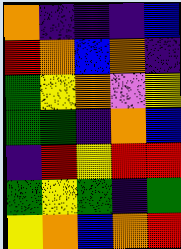[["orange", "indigo", "indigo", "indigo", "blue"], ["red", "orange", "blue", "orange", "indigo"], ["green", "yellow", "orange", "violet", "yellow"], ["green", "green", "indigo", "orange", "blue"], ["indigo", "red", "yellow", "red", "red"], ["green", "yellow", "green", "indigo", "green"], ["yellow", "orange", "blue", "orange", "red"]]